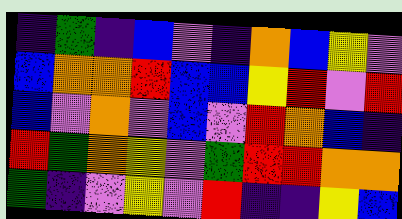[["indigo", "green", "indigo", "blue", "violet", "indigo", "orange", "blue", "yellow", "violet"], ["blue", "orange", "orange", "red", "blue", "blue", "yellow", "red", "violet", "red"], ["blue", "violet", "orange", "violet", "blue", "violet", "red", "orange", "blue", "indigo"], ["red", "green", "orange", "yellow", "violet", "green", "red", "red", "orange", "orange"], ["green", "indigo", "violet", "yellow", "violet", "red", "indigo", "indigo", "yellow", "blue"]]